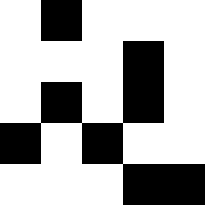[["white", "black", "white", "white", "white"], ["white", "white", "white", "black", "white"], ["white", "black", "white", "black", "white"], ["black", "white", "black", "white", "white"], ["white", "white", "white", "black", "black"]]